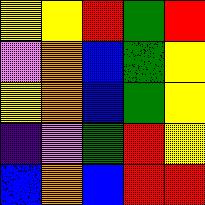[["yellow", "yellow", "red", "green", "red"], ["violet", "orange", "blue", "green", "yellow"], ["yellow", "orange", "blue", "green", "yellow"], ["indigo", "violet", "green", "red", "yellow"], ["blue", "orange", "blue", "red", "red"]]